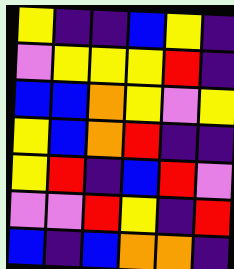[["yellow", "indigo", "indigo", "blue", "yellow", "indigo"], ["violet", "yellow", "yellow", "yellow", "red", "indigo"], ["blue", "blue", "orange", "yellow", "violet", "yellow"], ["yellow", "blue", "orange", "red", "indigo", "indigo"], ["yellow", "red", "indigo", "blue", "red", "violet"], ["violet", "violet", "red", "yellow", "indigo", "red"], ["blue", "indigo", "blue", "orange", "orange", "indigo"]]